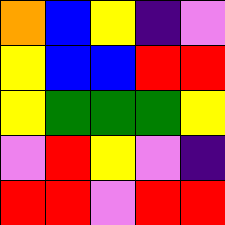[["orange", "blue", "yellow", "indigo", "violet"], ["yellow", "blue", "blue", "red", "red"], ["yellow", "green", "green", "green", "yellow"], ["violet", "red", "yellow", "violet", "indigo"], ["red", "red", "violet", "red", "red"]]